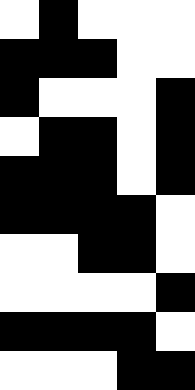[["white", "black", "white", "white", "white"], ["black", "black", "black", "white", "white"], ["black", "white", "white", "white", "black"], ["white", "black", "black", "white", "black"], ["black", "black", "black", "white", "black"], ["black", "black", "black", "black", "white"], ["white", "white", "black", "black", "white"], ["white", "white", "white", "white", "black"], ["black", "black", "black", "black", "white"], ["white", "white", "white", "black", "black"]]